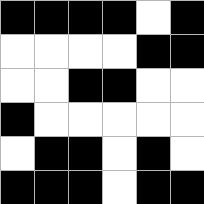[["black", "black", "black", "black", "white", "black"], ["white", "white", "white", "white", "black", "black"], ["white", "white", "black", "black", "white", "white"], ["black", "white", "white", "white", "white", "white"], ["white", "black", "black", "white", "black", "white"], ["black", "black", "black", "white", "black", "black"]]